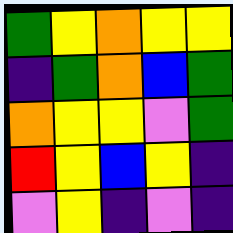[["green", "yellow", "orange", "yellow", "yellow"], ["indigo", "green", "orange", "blue", "green"], ["orange", "yellow", "yellow", "violet", "green"], ["red", "yellow", "blue", "yellow", "indigo"], ["violet", "yellow", "indigo", "violet", "indigo"]]